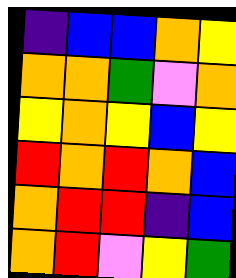[["indigo", "blue", "blue", "orange", "yellow"], ["orange", "orange", "green", "violet", "orange"], ["yellow", "orange", "yellow", "blue", "yellow"], ["red", "orange", "red", "orange", "blue"], ["orange", "red", "red", "indigo", "blue"], ["orange", "red", "violet", "yellow", "green"]]